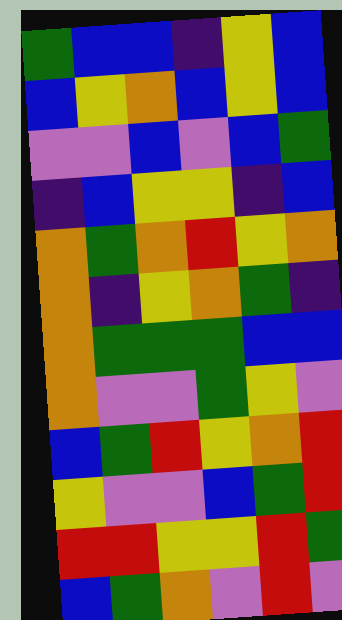[["green", "blue", "blue", "indigo", "yellow", "blue"], ["blue", "yellow", "orange", "blue", "yellow", "blue"], ["violet", "violet", "blue", "violet", "blue", "green"], ["indigo", "blue", "yellow", "yellow", "indigo", "blue"], ["orange", "green", "orange", "red", "yellow", "orange"], ["orange", "indigo", "yellow", "orange", "green", "indigo"], ["orange", "green", "green", "green", "blue", "blue"], ["orange", "violet", "violet", "green", "yellow", "violet"], ["blue", "green", "red", "yellow", "orange", "red"], ["yellow", "violet", "violet", "blue", "green", "red"], ["red", "red", "yellow", "yellow", "red", "green"], ["blue", "green", "orange", "violet", "red", "violet"]]